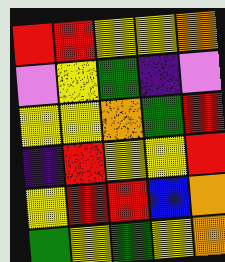[["red", "red", "yellow", "yellow", "orange"], ["violet", "yellow", "green", "indigo", "violet"], ["yellow", "yellow", "orange", "green", "red"], ["indigo", "red", "yellow", "yellow", "red"], ["yellow", "red", "red", "blue", "orange"], ["green", "yellow", "green", "yellow", "orange"]]